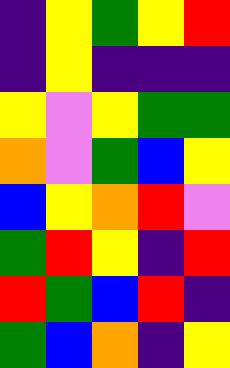[["indigo", "yellow", "green", "yellow", "red"], ["indigo", "yellow", "indigo", "indigo", "indigo"], ["yellow", "violet", "yellow", "green", "green"], ["orange", "violet", "green", "blue", "yellow"], ["blue", "yellow", "orange", "red", "violet"], ["green", "red", "yellow", "indigo", "red"], ["red", "green", "blue", "red", "indigo"], ["green", "blue", "orange", "indigo", "yellow"]]